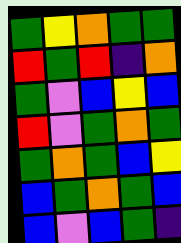[["green", "yellow", "orange", "green", "green"], ["red", "green", "red", "indigo", "orange"], ["green", "violet", "blue", "yellow", "blue"], ["red", "violet", "green", "orange", "green"], ["green", "orange", "green", "blue", "yellow"], ["blue", "green", "orange", "green", "blue"], ["blue", "violet", "blue", "green", "indigo"]]